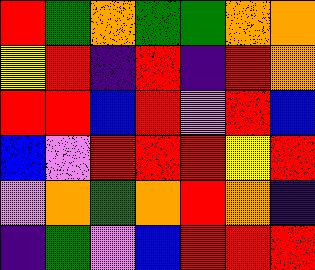[["red", "green", "orange", "green", "green", "orange", "orange"], ["yellow", "red", "indigo", "red", "indigo", "red", "orange"], ["red", "red", "blue", "red", "violet", "red", "blue"], ["blue", "violet", "red", "red", "red", "yellow", "red"], ["violet", "orange", "green", "orange", "red", "orange", "indigo"], ["indigo", "green", "violet", "blue", "red", "red", "red"]]